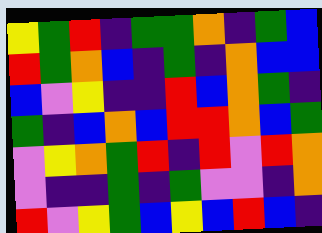[["yellow", "green", "red", "indigo", "green", "green", "orange", "indigo", "green", "blue"], ["red", "green", "orange", "blue", "indigo", "green", "indigo", "orange", "blue", "blue"], ["blue", "violet", "yellow", "indigo", "indigo", "red", "blue", "orange", "green", "indigo"], ["green", "indigo", "blue", "orange", "blue", "red", "red", "orange", "blue", "green"], ["violet", "yellow", "orange", "green", "red", "indigo", "red", "violet", "red", "orange"], ["violet", "indigo", "indigo", "green", "indigo", "green", "violet", "violet", "indigo", "orange"], ["red", "violet", "yellow", "green", "blue", "yellow", "blue", "red", "blue", "indigo"]]